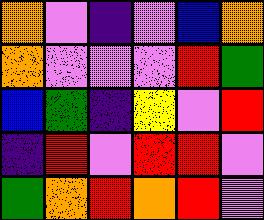[["orange", "violet", "indigo", "violet", "blue", "orange"], ["orange", "violet", "violet", "violet", "red", "green"], ["blue", "green", "indigo", "yellow", "violet", "red"], ["indigo", "red", "violet", "red", "red", "violet"], ["green", "orange", "red", "orange", "red", "violet"]]